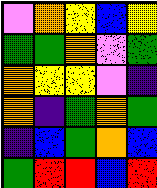[["violet", "orange", "yellow", "blue", "yellow"], ["green", "green", "orange", "violet", "green"], ["orange", "yellow", "yellow", "violet", "indigo"], ["orange", "indigo", "green", "orange", "green"], ["indigo", "blue", "green", "orange", "blue"], ["green", "red", "red", "blue", "red"]]